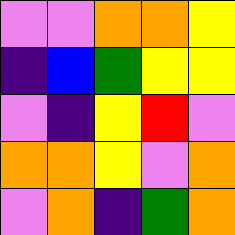[["violet", "violet", "orange", "orange", "yellow"], ["indigo", "blue", "green", "yellow", "yellow"], ["violet", "indigo", "yellow", "red", "violet"], ["orange", "orange", "yellow", "violet", "orange"], ["violet", "orange", "indigo", "green", "orange"]]